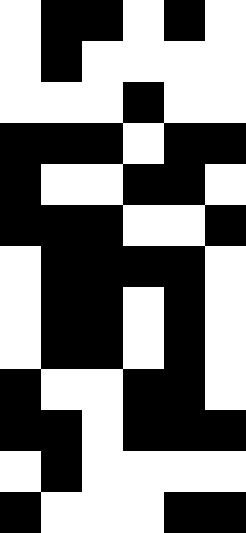[["white", "black", "black", "white", "black", "white"], ["white", "black", "white", "white", "white", "white"], ["white", "white", "white", "black", "white", "white"], ["black", "black", "black", "white", "black", "black"], ["black", "white", "white", "black", "black", "white"], ["black", "black", "black", "white", "white", "black"], ["white", "black", "black", "black", "black", "white"], ["white", "black", "black", "white", "black", "white"], ["white", "black", "black", "white", "black", "white"], ["black", "white", "white", "black", "black", "white"], ["black", "black", "white", "black", "black", "black"], ["white", "black", "white", "white", "white", "white"], ["black", "white", "white", "white", "black", "black"]]